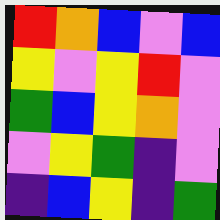[["red", "orange", "blue", "violet", "blue"], ["yellow", "violet", "yellow", "red", "violet"], ["green", "blue", "yellow", "orange", "violet"], ["violet", "yellow", "green", "indigo", "violet"], ["indigo", "blue", "yellow", "indigo", "green"]]